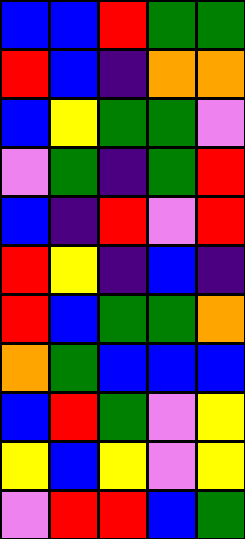[["blue", "blue", "red", "green", "green"], ["red", "blue", "indigo", "orange", "orange"], ["blue", "yellow", "green", "green", "violet"], ["violet", "green", "indigo", "green", "red"], ["blue", "indigo", "red", "violet", "red"], ["red", "yellow", "indigo", "blue", "indigo"], ["red", "blue", "green", "green", "orange"], ["orange", "green", "blue", "blue", "blue"], ["blue", "red", "green", "violet", "yellow"], ["yellow", "blue", "yellow", "violet", "yellow"], ["violet", "red", "red", "blue", "green"]]